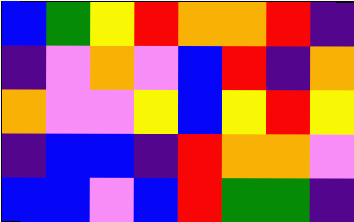[["blue", "green", "yellow", "red", "orange", "orange", "red", "indigo"], ["indigo", "violet", "orange", "violet", "blue", "red", "indigo", "orange"], ["orange", "violet", "violet", "yellow", "blue", "yellow", "red", "yellow"], ["indigo", "blue", "blue", "indigo", "red", "orange", "orange", "violet"], ["blue", "blue", "violet", "blue", "red", "green", "green", "indigo"]]